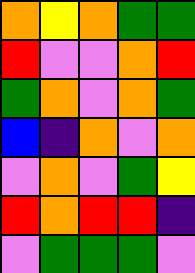[["orange", "yellow", "orange", "green", "green"], ["red", "violet", "violet", "orange", "red"], ["green", "orange", "violet", "orange", "green"], ["blue", "indigo", "orange", "violet", "orange"], ["violet", "orange", "violet", "green", "yellow"], ["red", "orange", "red", "red", "indigo"], ["violet", "green", "green", "green", "violet"]]